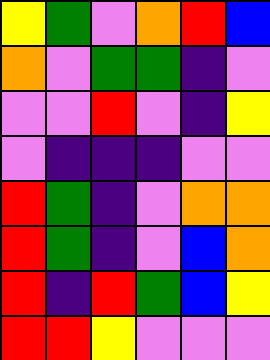[["yellow", "green", "violet", "orange", "red", "blue"], ["orange", "violet", "green", "green", "indigo", "violet"], ["violet", "violet", "red", "violet", "indigo", "yellow"], ["violet", "indigo", "indigo", "indigo", "violet", "violet"], ["red", "green", "indigo", "violet", "orange", "orange"], ["red", "green", "indigo", "violet", "blue", "orange"], ["red", "indigo", "red", "green", "blue", "yellow"], ["red", "red", "yellow", "violet", "violet", "violet"]]